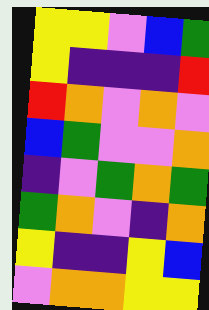[["yellow", "yellow", "violet", "blue", "green"], ["yellow", "indigo", "indigo", "indigo", "red"], ["red", "orange", "violet", "orange", "violet"], ["blue", "green", "violet", "violet", "orange"], ["indigo", "violet", "green", "orange", "green"], ["green", "orange", "violet", "indigo", "orange"], ["yellow", "indigo", "indigo", "yellow", "blue"], ["violet", "orange", "orange", "yellow", "yellow"]]